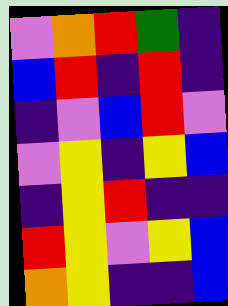[["violet", "orange", "red", "green", "indigo"], ["blue", "red", "indigo", "red", "indigo"], ["indigo", "violet", "blue", "red", "violet"], ["violet", "yellow", "indigo", "yellow", "blue"], ["indigo", "yellow", "red", "indigo", "indigo"], ["red", "yellow", "violet", "yellow", "blue"], ["orange", "yellow", "indigo", "indigo", "blue"]]